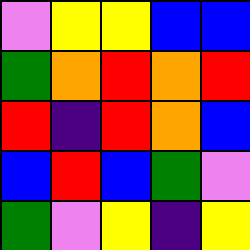[["violet", "yellow", "yellow", "blue", "blue"], ["green", "orange", "red", "orange", "red"], ["red", "indigo", "red", "orange", "blue"], ["blue", "red", "blue", "green", "violet"], ["green", "violet", "yellow", "indigo", "yellow"]]